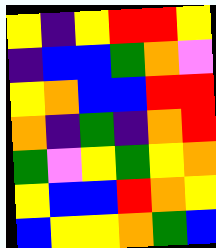[["yellow", "indigo", "yellow", "red", "red", "yellow"], ["indigo", "blue", "blue", "green", "orange", "violet"], ["yellow", "orange", "blue", "blue", "red", "red"], ["orange", "indigo", "green", "indigo", "orange", "red"], ["green", "violet", "yellow", "green", "yellow", "orange"], ["yellow", "blue", "blue", "red", "orange", "yellow"], ["blue", "yellow", "yellow", "orange", "green", "blue"]]